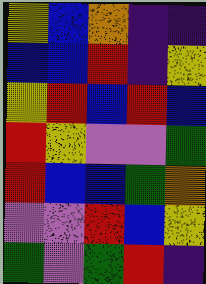[["yellow", "blue", "orange", "indigo", "indigo"], ["blue", "blue", "red", "indigo", "yellow"], ["yellow", "red", "blue", "red", "blue"], ["red", "yellow", "violet", "violet", "green"], ["red", "blue", "blue", "green", "orange"], ["violet", "violet", "red", "blue", "yellow"], ["green", "violet", "green", "red", "indigo"]]